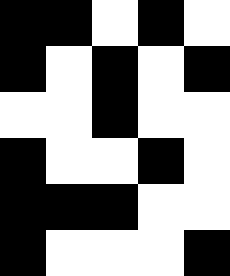[["black", "black", "white", "black", "white"], ["black", "white", "black", "white", "black"], ["white", "white", "black", "white", "white"], ["black", "white", "white", "black", "white"], ["black", "black", "black", "white", "white"], ["black", "white", "white", "white", "black"]]